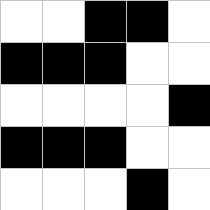[["white", "white", "black", "black", "white"], ["black", "black", "black", "white", "white"], ["white", "white", "white", "white", "black"], ["black", "black", "black", "white", "white"], ["white", "white", "white", "black", "white"]]